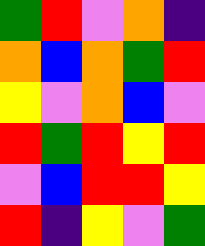[["green", "red", "violet", "orange", "indigo"], ["orange", "blue", "orange", "green", "red"], ["yellow", "violet", "orange", "blue", "violet"], ["red", "green", "red", "yellow", "red"], ["violet", "blue", "red", "red", "yellow"], ["red", "indigo", "yellow", "violet", "green"]]